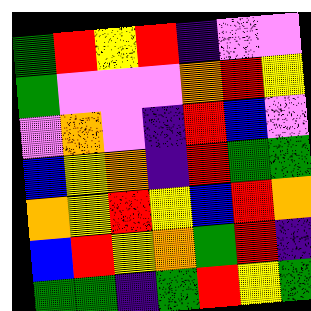[["green", "red", "yellow", "red", "indigo", "violet", "violet"], ["green", "violet", "violet", "violet", "orange", "red", "yellow"], ["violet", "orange", "violet", "indigo", "red", "blue", "violet"], ["blue", "yellow", "orange", "indigo", "red", "green", "green"], ["orange", "yellow", "red", "yellow", "blue", "red", "orange"], ["blue", "red", "yellow", "orange", "green", "red", "indigo"], ["green", "green", "indigo", "green", "red", "yellow", "green"]]